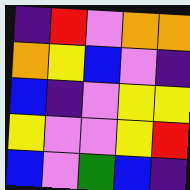[["indigo", "red", "violet", "orange", "orange"], ["orange", "yellow", "blue", "violet", "indigo"], ["blue", "indigo", "violet", "yellow", "yellow"], ["yellow", "violet", "violet", "yellow", "red"], ["blue", "violet", "green", "blue", "indigo"]]